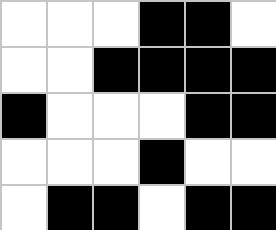[["white", "white", "white", "black", "black", "white"], ["white", "white", "black", "black", "black", "black"], ["black", "white", "white", "white", "black", "black"], ["white", "white", "white", "black", "white", "white"], ["white", "black", "black", "white", "black", "black"]]